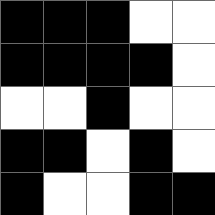[["black", "black", "black", "white", "white"], ["black", "black", "black", "black", "white"], ["white", "white", "black", "white", "white"], ["black", "black", "white", "black", "white"], ["black", "white", "white", "black", "black"]]